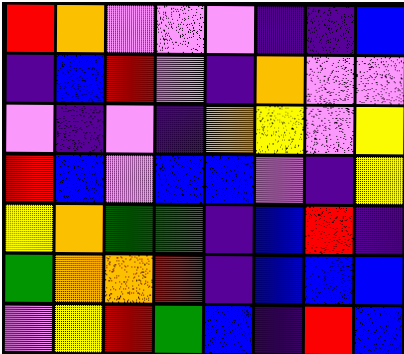[["red", "orange", "violet", "violet", "violet", "indigo", "indigo", "blue"], ["indigo", "blue", "red", "violet", "indigo", "orange", "violet", "violet"], ["violet", "indigo", "violet", "indigo", "orange", "yellow", "violet", "yellow"], ["red", "blue", "violet", "blue", "blue", "violet", "indigo", "yellow"], ["yellow", "orange", "green", "green", "indigo", "blue", "red", "indigo"], ["green", "orange", "orange", "red", "indigo", "blue", "blue", "blue"], ["violet", "yellow", "red", "green", "blue", "indigo", "red", "blue"]]